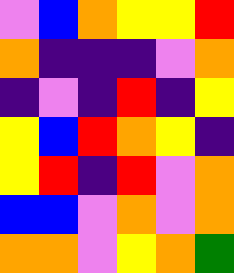[["violet", "blue", "orange", "yellow", "yellow", "red"], ["orange", "indigo", "indigo", "indigo", "violet", "orange"], ["indigo", "violet", "indigo", "red", "indigo", "yellow"], ["yellow", "blue", "red", "orange", "yellow", "indigo"], ["yellow", "red", "indigo", "red", "violet", "orange"], ["blue", "blue", "violet", "orange", "violet", "orange"], ["orange", "orange", "violet", "yellow", "orange", "green"]]